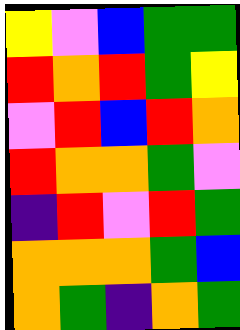[["yellow", "violet", "blue", "green", "green"], ["red", "orange", "red", "green", "yellow"], ["violet", "red", "blue", "red", "orange"], ["red", "orange", "orange", "green", "violet"], ["indigo", "red", "violet", "red", "green"], ["orange", "orange", "orange", "green", "blue"], ["orange", "green", "indigo", "orange", "green"]]